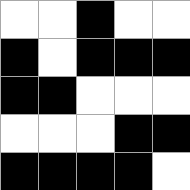[["white", "white", "black", "white", "white"], ["black", "white", "black", "black", "black"], ["black", "black", "white", "white", "white"], ["white", "white", "white", "black", "black"], ["black", "black", "black", "black", "white"]]